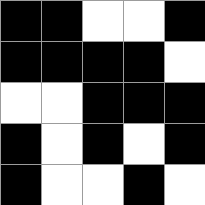[["black", "black", "white", "white", "black"], ["black", "black", "black", "black", "white"], ["white", "white", "black", "black", "black"], ["black", "white", "black", "white", "black"], ["black", "white", "white", "black", "white"]]